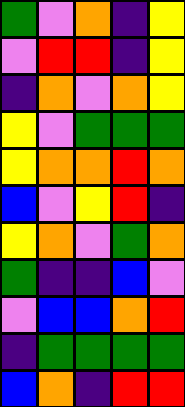[["green", "violet", "orange", "indigo", "yellow"], ["violet", "red", "red", "indigo", "yellow"], ["indigo", "orange", "violet", "orange", "yellow"], ["yellow", "violet", "green", "green", "green"], ["yellow", "orange", "orange", "red", "orange"], ["blue", "violet", "yellow", "red", "indigo"], ["yellow", "orange", "violet", "green", "orange"], ["green", "indigo", "indigo", "blue", "violet"], ["violet", "blue", "blue", "orange", "red"], ["indigo", "green", "green", "green", "green"], ["blue", "orange", "indigo", "red", "red"]]